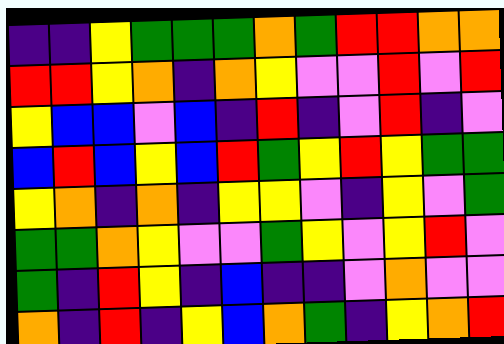[["indigo", "indigo", "yellow", "green", "green", "green", "orange", "green", "red", "red", "orange", "orange"], ["red", "red", "yellow", "orange", "indigo", "orange", "yellow", "violet", "violet", "red", "violet", "red"], ["yellow", "blue", "blue", "violet", "blue", "indigo", "red", "indigo", "violet", "red", "indigo", "violet"], ["blue", "red", "blue", "yellow", "blue", "red", "green", "yellow", "red", "yellow", "green", "green"], ["yellow", "orange", "indigo", "orange", "indigo", "yellow", "yellow", "violet", "indigo", "yellow", "violet", "green"], ["green", "green", "orange", "yellow", "violet", "violet", "green", "yellow", "violet", "yellow", "red", "violet"], ["green", "indigo", "red", "yellow", "indigo", "blue", "indigo", "indigo", "violet", "orange", "violet", "violet"], ["orange", "indigo", "red", "indigo", "yellow", "blue", "orange", "green", "indigo", "yellow", "orange", "red"]]